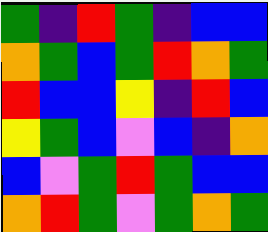[["green", "indigo", "red", "green", "indigo", "blue", "blue"], ["orange", "green", "blue", "green", "red", "orange", "green"], ["red", "blue", "blue", "yellow", "indigo", "red", "blue"], ["yellow", "green", "blue", "violet", "blue", "indigo", "orange"], ["blue", "violet", "green", "red", "green", "blue", "blue"], ["orange", "red", "green", "violet", "green", "orange", "green"]]